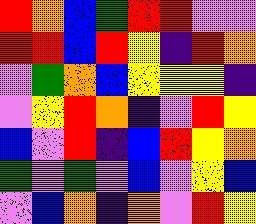[["red", "orange", "blue", "green", "red", "red", "violet", "violet"], ["red", "red", "blue", "red", "yellow", "indigo", "red", "orange"], ["violet", "green", "orange", "blue", "yellow", "yellow", "yellow", "indigo"], ["violet", "yellow", "red", "orange", "indigo", "violet", "red", "yellow"], ["blue", "violet", "red", "indigo", "blue", "red", "yellow", "orange"], ["green", "violet", "green", "violet", "blue", "violet", "yellow", "blue"], ["violet", "blue", "orange", "indigo", "orange", "violet", "red", "yellow"]]